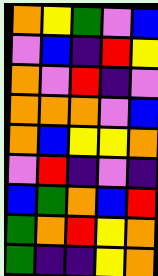[["orange", "yellow", "green", "violet", "blue"], ["violet", "blue", "indigo", "red", "yellow"], ["orange", "violet", "red", "indigo", "violet"], ["orange", "orange", "orange", "violet", "blue"], ["orange", "blue", "yellow", "yellow", "orange"], ["violet", "red", "indigo", "violet", "indigo"], ["blue", "green", "orange", "blue", "red"], ["green", "orange", "red", "yellow", "orange"], ["green", "indigo", "indigo", "yellow", "orange"]]